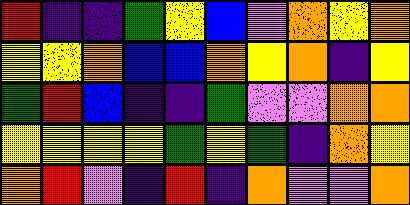[["red", "indigo", "indigo", "green", "yellow", "blue", "violet", "orange", "yellow", "orange"], ["yellow", "yellow", "orange", "blue", "blue", "orange", "yellow", "orange", "indigo", "yellow"], ["green", "red", "blue", "indigo", "indigo", "green", "violet", "violet", "orange", "orange"], ["yellow", "yellow", "yellow", "yellow", "green", "yellow", "green", "indigo", "orange", "yellow"], ["orange", "red", "violet", "indigo", "red", "indigo", "orange", "violet", "violet", "orange"]]